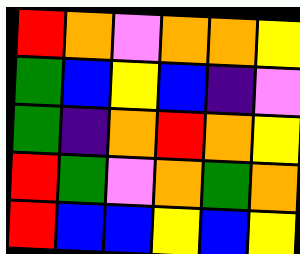[["red", "orange", "violet", "orange", "orange", "yellow"], ["green", "blue", "yellow", "blue", "indigo", "violet"], ["green", "indigo", "orange", "red", "orange", "yellow"], ["red", "green", "violet", "orange", "green", "orange"], ["red", "blue", "blue", "yellow", "blue", "yellow"]]